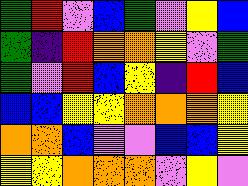[["green", "red", "violet", "blue", "green", "violet", "yellow", "blue"], ["green", "indigo", "red", "orange", "orange", "yellow", "violet", "green"], ["green", "violet", "red", "blue", "yellow", "indigo", "red", "blue"], ["blue", "blue", "yellow", "yellow", "orange", "orange", "orange", "yellow"], ["orange", "orange", "blue", "violet", "violet", "blue", "blue", "yellow"], ["yellow", "yellow", "orange", "orange", "orange", "violet", "yellow", "violet"]]